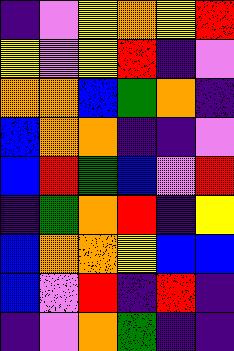[["indigo", "violet", "yellow", "orange", "yellow", "red"], ["yellow", "violet", "yellow", "red", "indigo", "violet"], ["orange", "orange", "blue", "green", "orange", "indigo"], ["blue", "orange", "orange", "indigo", "indigo", "violet"], ["blue", "red", "green", "blue", "violet", "red"], ["indigo", "green", "orange", "red", "indigo", "yellow"], ["blue", "orange", "orange", "yellow", "blue", "blue"], ["blue", "violet", "red", "indigo", "red", "indigo"], ["indigo", "violet", "orange", "green", "indigo", "indigo"]]